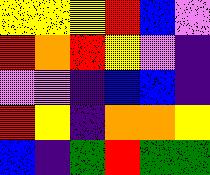[["yellow", "yellow", "yellow", "red", "blue", "violet"], ["red", "orange", "red", "yellow", "violet", "indigo"], ["violet", "violet", "indigo", "blue", "blue", "indigo"], ["red", "yellow", "indigo", "orange", "orange", "yellow"], ["blue", "indigo", "green", "red", "green", "green"]]